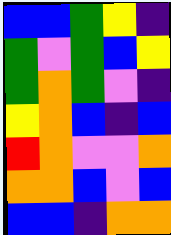[["blue", "blue", "green", "yellow", "indigo"], ["green", "violet", "green", "blue", "yellow"], ["green", "orange", "green", "violet", "indigo"], ["yellow", "orange", "blue", "indigo", "blue"], ["red", "orange", "violet", "violet", "orange"], ["orange", "orange", "blue", "violet", "blue"], ["blue", "blue", "indigo", "orange", "orange"]]